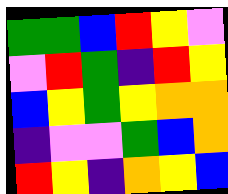[["green", "green", "blue", "red", "yellow", "violet"], ["violet", "red", "green", "indigo", "red", "yellow"], ["blue", "yellow", "green", "yellow", "orange", "orange"], ["indigo", "violet", "violet", "green", "blue", "orange"], ["red", "yellow", "indigo", "orange", "yellow", "blue"]]